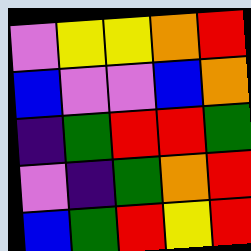[["violet", "yellow", "yellow", "orange", "red"], ["blue", "violet", "violet", "blue", "orange"], ["indigo", "green", "red", "red", "green"], ["violet", "indigo", "green", "orange", "red"], ["blue", "green", "red", "yellow", "red"]]